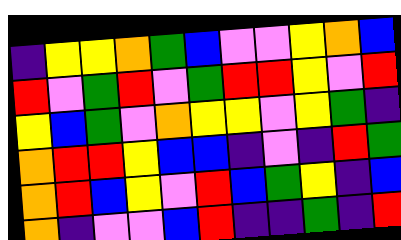[["indigo", "yellow", "yellow", "orange", "green", "blue", "violet", "violet", "yellow", "orange", "blue"], ["red", "violet", "green", "red", "violet", "green", "red", "red", "yellow", "violet", "red"], ["yellow", "blue", "green", "violet", "orange", "yellow", "yellow", "violet", "yellow", "green", "indigo"], ["orange", "red", "red", "yellow", "blue", "blue", "indigo", "violet", "indigo", "red", "green"], ["orange", "red", "blue", "yellow", "violet", "red", "blue", "green", "yellow", "indigo", "blue"], ["orange", "indigo", "violet", "violet", "blue", "red", "indigo", "indigo", "green", "indigo", "red"]]